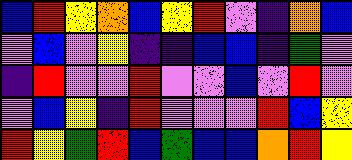[["blue", "red", "yellow", "orange", "blue", "yellow", "red", "violet", "indigo", "orange", "blue"], ["violet", "blue", "violet", "yellow", "indigo", "indigo", "blue", "blue", "indigo", "green", "violet"], ["indigo", "red", "violet", "violet", "red", "violet", "violet", "blue", "violet", "red", "violet"], ["violet", "blue", "yellow", "indigo", "red", "violet", "violet", "violet", "red", "blue", "yellow"], ["red", "yellow", "green", "red", "blue", "green", "blue", "blue", "orange", "red", "yellow"]]